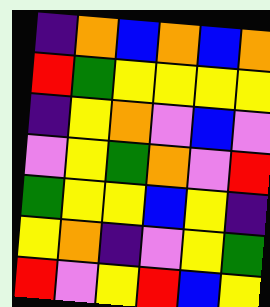[["indigo", "orange", "blue", "orange", "blue", "orange"], ["red", "green", "yellow", "yellow", "yellow", "yellow"], ["indigo", "yellow", "orange", "violet", "blue", "violet"], ["violet", "yellow", "green", "orange", "violet", "red"], ["green", "yellow", "yellow", "blue", "yellow", "indigo"], ["yellow", "orange", "indigo", "violet", "yellow", "green"], ["red", "violet", "yellow", "red", "blue", "yellow"]]